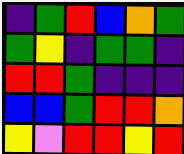[["indigo", "green", "red", "blue", "orange", "green"], ["green", "yellow", "indigo", "green", "green", "indigo"], ["red", "red", "green", "indigo", "indigo", "indigo"], ["blue", "blue", "green", "red", "red", "orange"], ["yellow", "violet", "red", "red", "yellow", "red"]]